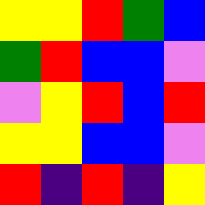[["yellow", "yellow", "red", "green", "blue"], ["green", "red", "blue", "blue", "violet"], ["violet", "yellow", "red", "blue", "red"], ["yellow", "yellow", "blue", "blue", "violet"], ["red", "indigo", "red", "indigo", "yellow"]]